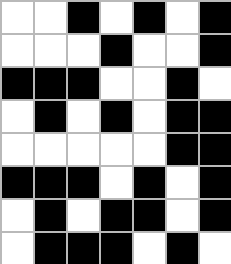[["white", "white", "black", "white", "black", "white", "black"], ["white", "white", "white", "black", "white", "white", "black"], ["black", "black", "black", "white", "white", "black", "white"], ["white", "black", "white", "black", "white", "black", "black"], ["white", "white", "white", "white", "white", "black", "black"], ["black", "black", "black", "white", "black", "white", "black"], ["white", "black", "white", "black", "black", "white", "black"], ["white", "black", "black", "black", "white", "black", "white"]]